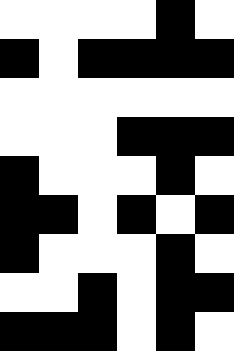[["white", "white", "white", "white", "black", "white"], ["black", "white", "black", "black", "black", "black"], ["white", "white", "white", "white", "white", "white"], ["white", "white", "white", "black", "black", "black"], ["black", "white", "white", "white", "black", "white"], ["black", "black", "white", "black", "white", "black"], ["black", "white", "white", "white", "black", "white"], ["white", "white", "black", "white", "black", "black"], ["black", "black", "black", "white", "black", "white"]]